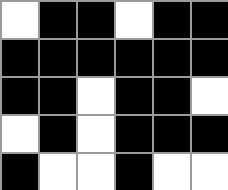[["white", "black", "black", "white", "black", "black"], ["black", "black", "black", "black", "black", "black"], ["black", "black", "white", "black", "black", "white"], ["white", "black", "white", "black", "black", "black"], ["black", "white", "white", "black", "white", "white"]]